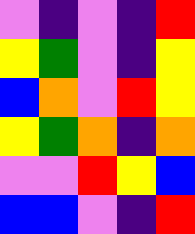[["violet", "indigo", "violet", "indigo", "red"], ["yellow", "green", "violet", "indigo", "yellow"], ["blue", "orange", "violet", "red", "yellow"], ["yellow", "green", "orange", "indigo", "orange"], ["violet", "violet", "red", "yellow", "blue"], ["blue", "blue", "violet", "indigo", "red"]]